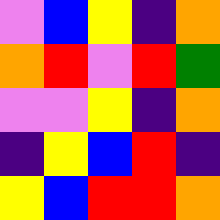[["violet", "blue", "yellow", "indigo", "orange"], ["orange", "red", "violet", "red", "green"], ["violet", "violet", "yellow", "indigo", "orange"], ["indigo", "yellow", "blue", "red", "indigo"], ["yellow", "blue", "red", "red", "orange"]]